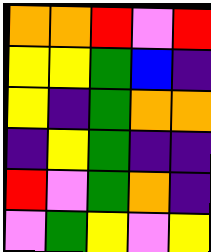[["orange", "orange", "red", "violet", "red"], ["yellow", "yellow", "green", "blue", "indigo"], ["yellow", "indigo", "green", "orange", "orange"], ["indigo", "yellow", "green", "indigo", "indigo"], ["red", "violet", "green", "orange", "indigo"], ["violet", "green", "yellow", "violet", "yellow"]]